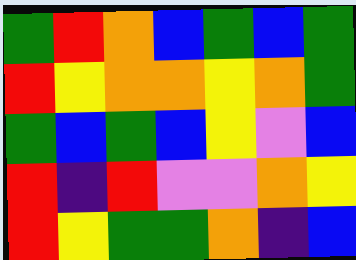[["green", "red", "orange", "blue", "green", "blue", "green"], ["red", "yellow", "orange", "orange", "yellow", "orange", "green"], ["green", "blue", "green", "blue", "yellow", "violet", "blue"], ["red", "indigo", "red", "violet", "violet", "orange", "yellow"], ["red", "yellow", "green", "green", "orange", "indigo", "blue"]]